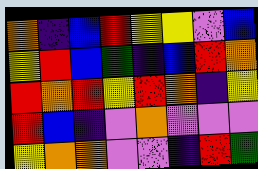[["orange", "indigo", "blue", "red", "yellow", "yellow", "violet", "blue"], ["yellow", "red", "blue", "green", "indigo", "blue", "red", "orange"], ["red", "orange", "red", "yellow", "red", "orange", "indigo", "yellow"], ["red", "blue", "indigo", "violet", "orange", "violet", "violet", "violet"], ["yellow", "orange", "orange", "violet", "violet", "indigo", "red", "green"]]